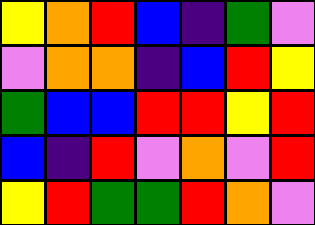[["yellow", "orange", "red", "blue", "indigo", "green", "violet"], ["violet", "orange", "orange", "indigo", "blue", "red", "yellow"], ["green", "blue", "blue", "red", "red", "yellow", "red"], ["blue", "indigo", "red", "violet", "orange", "violet", "red"], ["yellow", "red", "green", "green", "red", "orange", "violet"]]